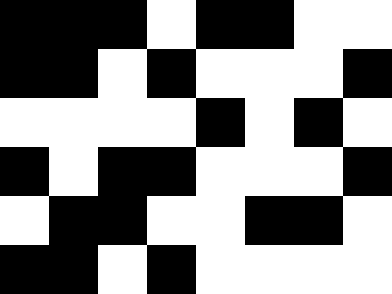[["black", "black", "black", "white", "black", "black", "white", "white"], ["black", "black", "white", "black", "white", "white", "white", "black"], ["white", "white", "white", "white", "black", "white", "black", "white"], ["black", "white", "black", "black", "white", "white", "white", "black"], ["white", "black", "black", "white", "white", "black", "black", "white"], ["black", "black", "white", "black", "white", "white", "white", "white"]]